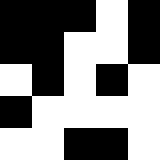[["black", "black", "black", "white", "black"], ["black", "black", "white", "white", "black"], ["white", "black", "white", "black", "white"], ["black", "white", "white", "white", "white"], ["white", "white", "black", "black", "white"]]